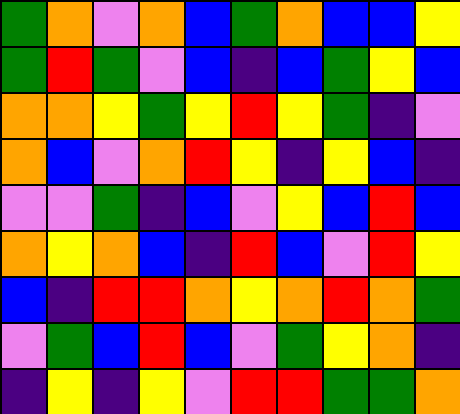[["green", "orange", "violet", "orange", "blue", "green", "orange", "blue", "blue", "yellow"], ["green", "red", "green", "violet", "blue", "indigo", "blue", "green", "yellow", "blue"], ["orange", "orange", "yellow", "green", "yellow", "red", "yellow", "green", "indigo", "violet"], ["orange", "blue", "violet", "orange", "red", "yellow", "indigo", "yellow", "blue", "indigo"], ["violet", "violet", "green", "indigo", "blue", "violet", "yellow", "blue", "red", "blue"], ["orange", "yellow", "orange", "blue", "indigo", "red", "blue", "violet", "red", "yellow"], ["blue", "indigo", "red", "red", "orange", "yellow", "orange", "red", "orange", "green"], ["violet", "green", "blue", "red", "blue", "violet", "green", "yellow", "orange", "indigo"], ["indigo", "yellow", "indigo", "yellow", "violet", "red", "red", "green", "green", "orange"]]